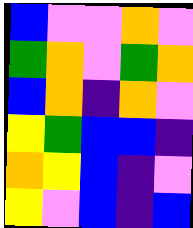[["blue", "violet", "violet", "orange", "violet"], ["green", "orange", "violet", "green", "orange"], ["blue", "orange", "indigo", "orange", "violet"], ["yellow", "green", "blue", "blue", "indigo"], ["orange", "yellow", "blue", "indigo", "violet"], ["yellow", "violet", "blue", "indigo", "blue"]]